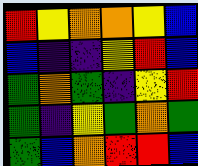[["red", "yellow", "orange", "orange", "yellow", "blue"], ["blue", "indigo", "indigo", "yellow", "red", "blue"], ["green", "orange", "green", "indigo", "yellow", "red"], ["green", "indigo", "yellow", "green", "orange", "green"], ["green", "blue", "orange", "red", "red", "blue"]]